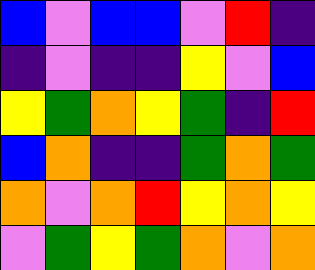[["blue", "violet", "blue", "blue", "violet", "red", "indigo"], ["indigo", "violet", "indigo", "indigo", "yellow", "violet", "blue"], ["yellow", "green", "orange", "yellow", "green", "indigo", "red"], ["blue", "orange", "indigo", "indigo", "green", "orange", "green"], ["orange", "violet", "orange", "red", "yellow", "orange", "yellow"], ["violet", "green", "yellow", "green", "orange", "violet", "orange"]]